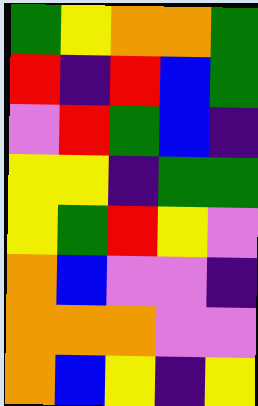[["green", "yellow", "orange", "orange", "green"], ["red", "indigo", "red", "blue", "green"], ["violet", "red", "green", "blue", "indigo"], ["yellow", "yellow", "indigo", "green", "green"], ["yellow", "green", "red", "yellow", "violet"], ["orange", "blue", "violet", "violet", "indigo"], ["orange", "orange", "orange", "violet", "violet"], ["orange", "blue", "yellow", "indigo", "yellow"]]